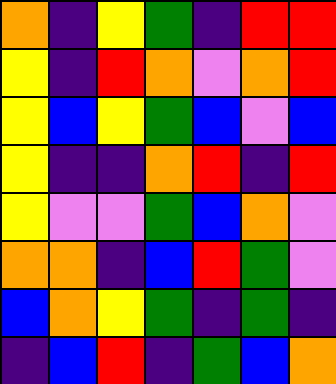[["orange", "indigo", "yellow", "green", "indigo", "red", "red"], ["yellow", "indigo", "red", "orange", "violet", "orange", "red"], ["yellow", "blue", "yellow", "green", "blue", "violet", "blue"], ["yellow", "indigo", "indigo", "orange", "red", "indigo", "red"], ["yellow", "violet", "violet", "green", "blue", "orange", "violet"], ["orange", "orange", "indigo", "blue", "red", "green", "violet"], ["blue", "orange", "yellow", "green", "indigo", "green", "indigo"], ["indigo", "blue", "red", "indigo", "green", "blue", "orange"]]